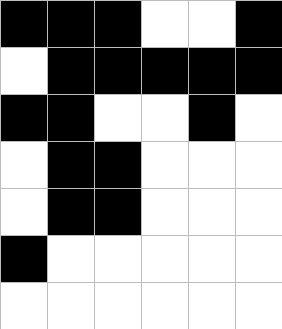[["black", "black", "black", "white", "white", "black"], ["white", "black", "black", "black", "black", "black"], ["black", "black", "white", "white", "black", "white"], ["white", "black", "black", "white", "white", "white"], ["white", "black", "black", "white", "white", "white"], ["black", "white", "white", "white", "white", "white"], ["white", "white", "white", "white", "white", "white"]]